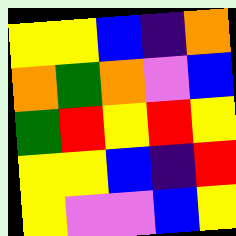[["yellow", "yellow", "blue", "indigo", "orange"], ["orange", "green", "orange", "violet", "blue"], ["green", "red", "yellow", "red", "yellow"], ["yellow", "yellow", "blue", "indigo", "red"], ["yellow", "violet", "violet", "blue", "yellow"]]